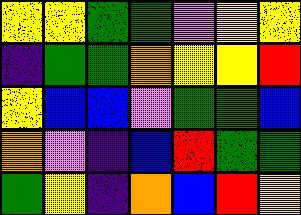[["yellow", "yellow", "green", "green", "violet", "yellow", "yellow"], ["indigo", "green", "green", "orange", "yellow", "yellow", "red"], ["yellow", "blue", "blue", "violet", "green", "green", "blue"], ["orange", "violet", "indigo", "blue", "red", "green", "green"], ["green", "yellow", "indigo", "orange", "blue", "red", "yellow"]]